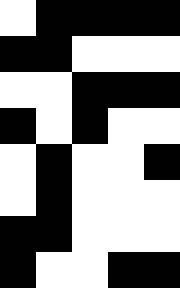[["white", "black", "black", "black", "black"], ["black", "black", "white", "white", "white"], ["white", "white", "black", "black", "black"], ["black", "white", "black", "white", "white"], ["white", "black", "white", "white", "black"], ["white", "black", "white", "white", "white"], ["black", "black", "white", "white", "white"], ["black", "white", "white", "black", "black"]]